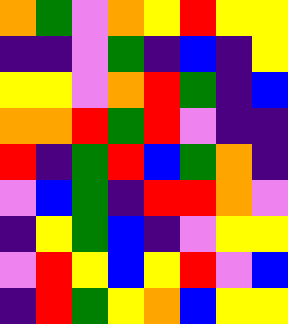[["orange", "green", "violet", "orange", "yellow", "red", "yellow", "yellow"], ["indigo", "indigo", "violet", "green", "indigo", "blue", "indigo", "yellow"], ["yellow", "yellow", "violet", "orange", "red", "green", "indigo", "blue"], ["orange", "orange", "red", "green", "red", "violet", "indigo", "indigo"], ["red", "indigo", "green", "red", "blue", "green", "orange", "indigo"], ["violet", "blue", "green", "indigo", "red", "red", "orange", "violet"], ["indigo", "yellow", "green", "blue", "indigo", "violet", "yellow", "yellow"], ["violet", "red", "yellow", "blue", "yellow", "red", "violet", "blue"], ["indigo", "red", "green", "yellow", "orange", "blue", "yellow", "yellow"]]